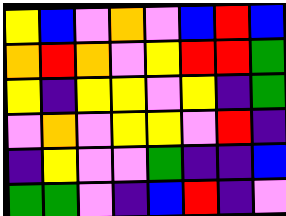[["yellow", "blue", "violet", "orange", "violet", "blue", "red", "blue"], ["orange", "red", "orange", "violet", "yellow", "red", "red", "green"], ["yellow", "indigo", "yellow", "yellow", "violet", "yellow", "indigo", "green"], ["violet", "orange", "violet", "yellow", "yellow", "violet", "red", "indigo"], ["indigo", "yellow", "violet", "violet", "green", "indigo", "indigo", "blue"], ["green", "green", "violet", "indigo", "blue", "red", "indigo", "violet"]]